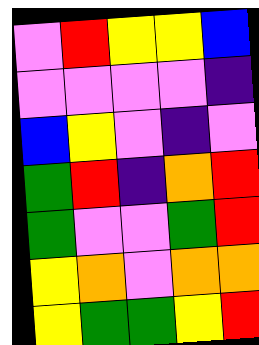[["violet", "red", "yellow", "yellow", "blue"], ["violet", "violet", "violet", "violet", "indigo"], ["blue", "yellow", "violet", "indigo", "violet"], ["green", "red", "indigo", "orange", "red"], ["green", "violet", "violet", "green", "red"], ["yellow", "orange", "violet", "orange", "orange"], ["yellow", "green", "green", "yellow", "red"]]